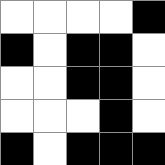[["white", "white", "white", "white", "black"], ["black", "white", "black", "black", "white"], ["white", "white", "black", "black", "white"], ["white", "white", "white", "black", "white"], ["black", "white", "black", "black", "black"]]